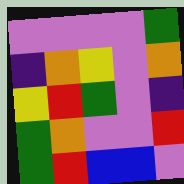[["violet", "violet", "violet", "violet", "green"], ["indigo", "orange", "yellow", "violet", "orange"], ["yellow", "red", "green", "violet", "indigo"], ["green", "orange", "violet", "violet", "red"], ["green", "red", "blue", "blue", "violet"]]